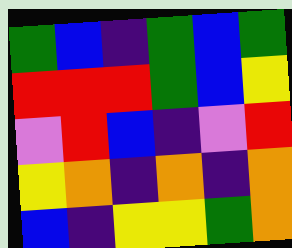[["green", "blue", "indigo", "green", "blue", "green"], ["red", "red", "red", "green", "blue", "yellow"], ["violet", "red", "blue", "indigo", "violet", "red"], ["yellow", "orange", "indigo", "orange", "indigo", "orange"], ["blue", "indigo", "yellow", "yellow", "green", "orange"]]